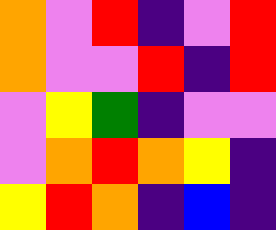[["orange", "violet", "red", "indigo", "violet", "red"], ["orange", "violet", "violet", "red", "indigo", "red"], ["violet", "yellow", "green", "indigo", "violet", "violet"], ["violet", "orange", "red", "orange", "yellow", "indigo"], ["yellow", "red", "orange", "indigo", "blue", "indigo"]]